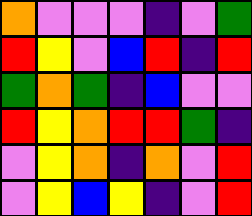[["orange", "violet", "violet", "violet", "indigo", "violet", "green"], ["red", "yellow", "violet", "blue", "red", "indigo", "red"], ["green", "orange", "green", "indigo", "blue", "violet", "violet"], ["red", "yellow", "orange", "red", "red", "green", "indigo"], ["violet", "yellow", "orange", "indigo", "orange", "violet", "red"], ["violet", "yellow", "blue", "yellow", "indigo", "violet", "red"]]